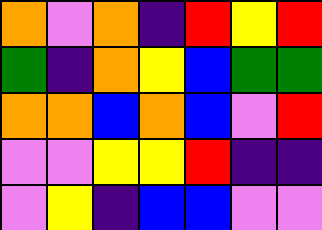[["orange", "violet", "orange", "indigo", "red", "yellow", "red"], ["green", "indigo", "orange", "yellow", "blue", "green", "green"], ["orange", "orange", "blue", "orange", "blue", "violet", "red"], ["violet", "violet", "yellow", "yellow", "red", "indigo", "indigo"], ["violet", "yellow", "indigo", "blue", "blue", "violet", "violet"]]